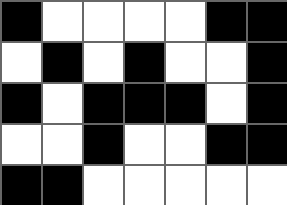[["black", "white", "white", "white", "white", "black", "black"], ["white", "black", "white", "black", "white", "white", "black"], ["black", "white", "black", "black", "black", "white", "black"], ["white", "white", "black", "white", "white", "black", "black"], ["black", "black", "white", "white", "white", "white", "white"]]